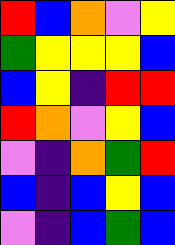[["red", "blue", "orange", "violet", "yellow"], ["green", "yellow", "yellow", "yellow", "blue"], ["blue", "yellow", "indigo", "red", "red"], ["red", "orange", "violet", "yellow", "blue"], ["violet", "indigo", "orange", "green", "red"], ["blue", "indigo", "blue", "yellow", "blue"], ["violet", "indigo", "blue", "green", "blue"]]